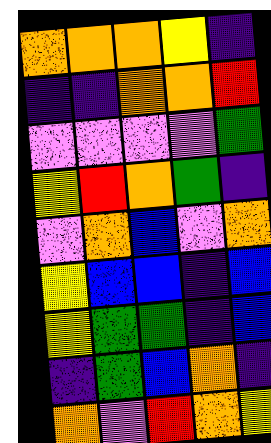[["orange", "orange", "orange", "yellow", "indigo"], ["indigo", "indigo", "orange", "orange", "red"], ["violet", "violet", "violet", "violet", "green"], ["yellow", "red", "orange", "green", "indigo"], ["violet", "orange", "blue", "violet", "orange"], ["yellow", "blue", "blue", "indigo", "blue"], ["yellow", "green", "green", "indigo", "blue"], ["indigo", "green", "blue", "orange", "indigo"], ["orange", "violet", "red", "orange", "yellow"]]